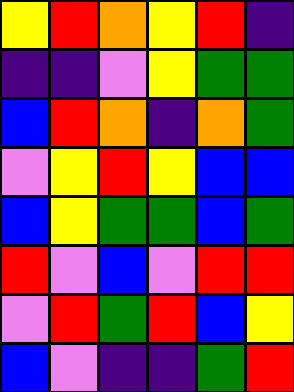[["yellow", "red", "orange", "yellow", "red", "indigo"], ["indigo", "indigo", "violet", "yellow", "green", "green"], ["blue", "red", "orange", "indigo", "orange", "green"], ["violet", "yellow", "red", "yellow", "blue", "blue"], ["blue", "yellow", "green", "green", "blue", "green"], ["red", "violet", "blue", "violet", "red", "red"], ["violet", "red", "green", "red", "blue", "yellow"], ["blue", "violet", "indigo", "indigo", "green", "red"]]